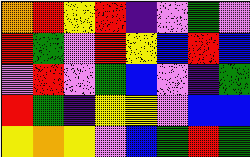[["orange", "red", "yellow", "red", "indigo", "violet", "green", "violet"], ["red", "green", "violet", "red", "yellow", "blue", "red", "blue"], ["violet", "red", "violet", "green", "blue", "violet", "indigo", "green"], ["red", "green", "indigo", "yellow", "yellow", "violet", "blue", "blue"], ["yellow", "orange", "yellow", "violet", "blue", "green", "red", "green"]]